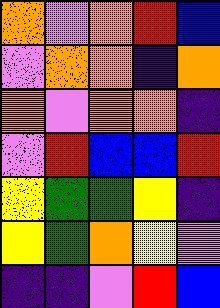[["orange", "violet", "orange", "red", "blue"], ["violet", "orange", "orange", "indigo", "orange"], ["orange", "violet", "orange", "orange", "indigo"], ["violet", "red", "blue", "blue", "red"], ["yellow", "green", "green", "yellow", "indigo"], ["yellow", "green", "orange", "yellow", "violet"], ["indigo", "indigo", "violet", "red", "blue"]]